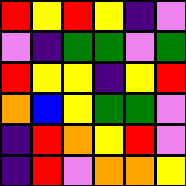[["red", "yellow", "red", "yellow", "indigo", "violet"], ["violet", "indigo", "green", "green", "violet", "green"], ["red", "yellow", "yellow", "indigo", "yellow", "red"], ["orange", "blue", "yellow", "green", "green", "violet"], ["indigo", "red", "orange", "yellow", "red", "violet"], ["indigo", "red", "violet", "orange", "orange", "yellow"]]